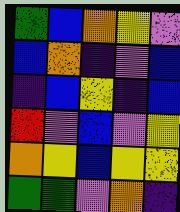[["green", "blue", "orange", "yellow", "violet"], ["blue", "orange", "indigo", "violet", "blue"], ["indigo", "blue", "yellow", "indigo", "blue"], ["red", "violet", "blue", "violet", "yellow"], ["orange", "yellow", "blue", "yellow", "yellow"], ["green", "green", "violet", "orange", "indigo"]]